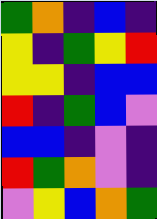[["green", "orange", "indigo", "blue", "indigo"], ["yellow", "indigo", "green", "yellow", "red"], ["yellow", "yellow", "indigo", "blue", "blue"], ["red", "indigo", "green", "blue", "violet"], ["blue", "blue", "indigo", "violet", "indigo"], ["red", "green", "orange", "violet", "indigo"], ["violet", "yellow", "blue", "orange", "green"]]